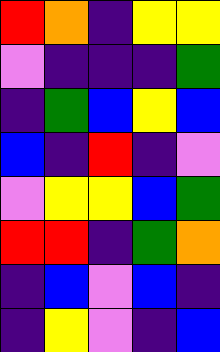[["red", "orange", "indigo", "yellow", "yellow"], ["violet", "indigo", "indigo", "indigo", "green"], ["indigo", "green", "blue", "yellow", "blue"], ["blue", "indigo", "red", "indigo", "violet"], ["violet", "yellow", "yellow", "blue", "green"], ["red", "red", "indigo", "green", "orange"], ["indigo", "blue", "violet", "blue", "indigo"], ["indigo", "yellow", "violet", "indigo", "blue"]]